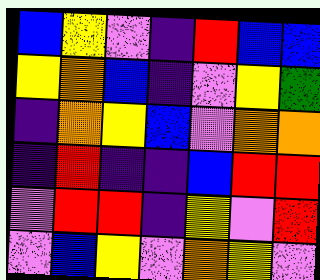[["blue", "yellow", "violet", "indigo", "red", "blue", "blue"], ["yellow", "orange", "blue", "indigo", "violet", "yellow", "green"], ["indigo", "orange", "yellow", "blue", "violet", "orange", "orange"], ["indigo", "red", "indigo", "indigo", "blue", "red", "red"], ["violet", "red", "red", "indigo", "yellow", "violet", "red"], ["violet", "blue", "yellow", "violet", "orange", "yellow", "violet"]]